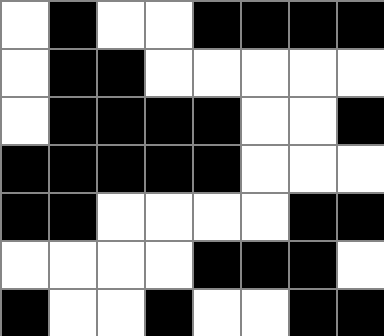[["white", "black", "white", "white", "black", "black", "black", "black"], ["white", "black", "black", "white", "white", "white", "white", "white"], ["white", "black", "black", "black", "black", "white", "white", "black"], ["black", "black", "black", "black", "black", "white", "white", "white"], ["black", "black", "white", "white", "white", "white", "black", "black"], ["white", "white", "white", "white", "black", "black", "black", "white"], ["black", "white", "white", "black", "white", "white", "black", "black"]]